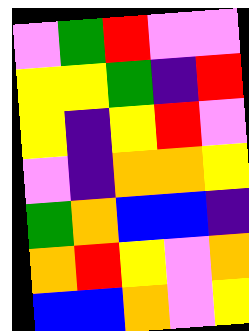[["violet", "green", "red", "violet", "violet"], ["yellow", "yellow", "green", "indigo", "red"], ["yellow", "indigo", "yellow", "red", "violet"], ["violet", "indigo", "orange", "orange", "yellow"], ["green", "orange", "blue", "blue", "indigo"], ["orange", "red", "yellow", "violet", "orange"], ["blue", "blue", "orange", "violet", "yellow"]]